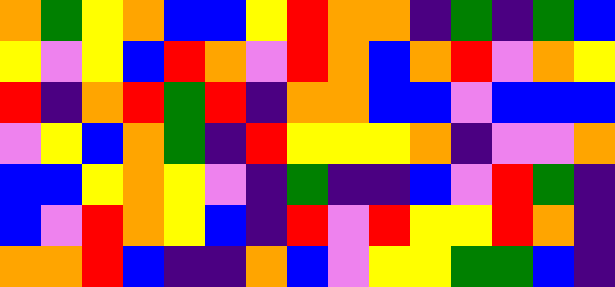[["orange", "green", "yellow", "orange", "blue", "blue", "yellow", "red", "orange", "orange", "indigo", "green", "indigo", "green", "blue"], ["yellow", "violet", "yellow", "blue", "red", "orange", "violet", "red", "orange", "blue", "orange", "red", "violet", "orange", "yellow"], ["red", "indigo", "orange", "red", "green", "red", "indigo", "orange", "orange", "blue", "blue", "violet", "blue", "blue", "blue"], ["violet", "yellow", "blue", "orange", "green", "indigo", "red", "yellow", "yellow", "yellow", "orange", "indigo", "violet", "violet", "orange"], ["blue", "blue", "yellow", "orange", "yellow", "violet", "indigo", "green", "indigo", "indigo", "blue", "violet", "red", "green", "indigo"], ["blue", "violet", "red", "orange", "yellow", "blue", "indigo", "red", "violet", "red", "yellow", "yellow", "red", "orange", "indigo"], ["orange", "orange", "red", "blue", "indigo", "indigo", "orange", "blue", "violet", "yellow", "yellow", "green", "green", "blue", "indigo"]]